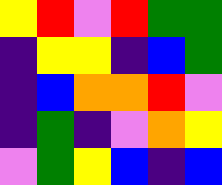[["yellow", "red", "violet", "red", "green", "green"], ["indigo", "yellow", "yellow", "indigo", "blue", "green"], ["indigo", "blue", "orange", "orange", "red", "violet"], ["indigo", "green", "indigo", "violet", "orange", "yellow"], ["violet", "green", "yellow", "blue", "indigo", "blue"]]